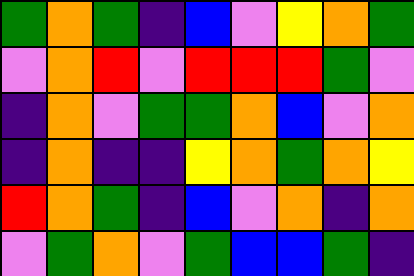[["green", "orange", "green", "indigo", "blue", "violet", "yellow", "orange", "green"], ["violet", "orange", "red", "violet", "red", "red", "red", "green", "violet"], ["indigo", "orange", "violet", "green", "green", "orange", "blue", "violet", "orange"], ["indigo", "orange", "indigo", "indigo", "yellow", "orange", "green", "orange", "yellow"], ["red", "orange", "green", "indigo", "blue", "violet", "orange", "indigo", "orange"], ["violet", "green", "orange", "violet", "green", "blue", "blue", "green", "indigo"]]